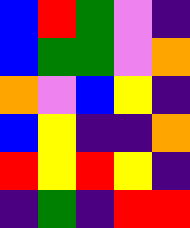[["blue", "red", "green", "violet", "indigo"], ["blue", "green", "green", "violet", "orange"], ["orange", "violet", "blue", "yellow", "indigo"], ["blue", "yellow", "indigo", "indigo", "orange"], ["red", "yellow", "red", "yellow", "indigo"], ["indigo", "green", "indigo", "red", "red"]]